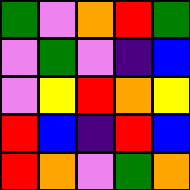[["green", "violet", "orange", "red", "green"], ["violet", "green", "violet", "indigo", "blue"], ["violet", "yellow", "red", "orange", "yellow"], ["red", "blue", "indigo", "red", "blue"], ["red", "orange", "violet", "green", "orange"]]